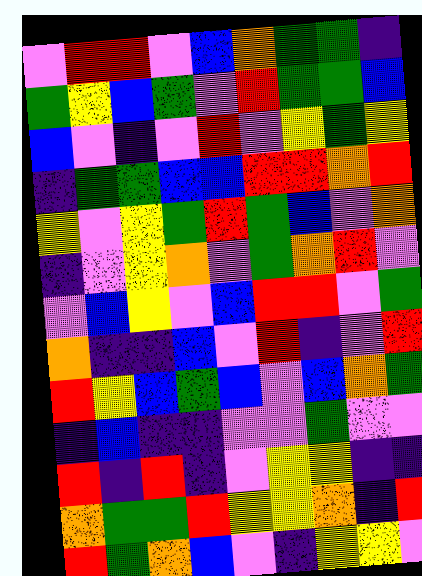[["violet", "red", "red", "violet", "blue", "orange", "green", "green", "indigo"], ["green", "yellow", "blue", "green", "violet", "red", "green", "green", "blue"], ["blue", "violet", "indigo", "violet", "red", "violet", "yellow", "green", "yellow"], ["indigo", "green", "green", "blue", "blue", "red", "red", "orange", "red"], ["yellow", "violet", "yellow", "green", "red", "green", "blue", "violet", "orange"], ["indigo", "violet", "yellow", "orange", "violet", "green", "orange", "red", "violet"], ["violet", "blue", "yellow", "violet", "blue", "red", "red", "violet", "green"], ["orange", "indigo", "indigo", "blue", "violet", "red", "indigo", "violet", "red"], ["red", "yellow", "blue", "green", "blue", "violet", "blue", "orange", "green"], ["indigo", "blue", "indigo", "indigo", "violet", "violet", "green", "violet", "violet"], ["red", "indigo", "red", "indigo", "violet", "yellow", "yellow", "indigo", "indigo"], ["orange", "green", "green", "red", "yellow", "yellow", "orange", "indigo", "red"], ["red", "green", "orange", "blue", "violet", "indigo", "yellow", "yellow", "violet"]]